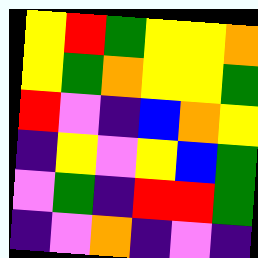[["yellow", "red", "green", "yellow", "yellow", "orange"], ["yellow", "green", "orange", "yellow", "yellow", "green"], ["red", "violet", "indigo", "blue", "orange", "yellow"], ["indigo", "yellow", "violet", "yellow", "blue", "green"], ["violet", "green", "indigo", "red", "red", "green"], ["indigo", "violet", "orange", "indigo", "violet", "indigo"]]